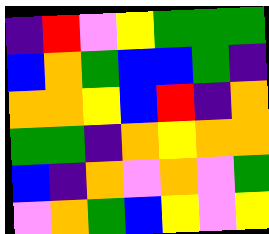[["indigo", "red", "violet", "yellow", "green", "green", "green"], ["blue", "orange", "green", "blue", "blue", "green", "indigo"], ["orange", "orange", "yellow", "blue", "red", "indigo", "orange"], ["green", "green", "indigo", "orange", "yellow", "orange", "orange"], ["blue", "indigo", "orange", "violet", "orange", "violet", "green"], ["violet", "orange", "green", "blue", "yellow", "violet", "yellow"]]